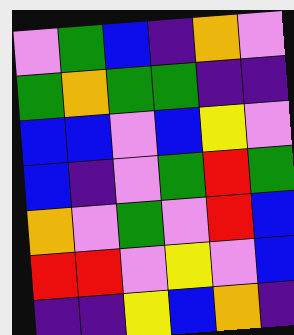[["violet", "green", "blue", "indigo", "orange", "violet"], ["green", "orange", "green", "green", "indigo", "indigo"], ["blue", "blue", "violet", "blue", "yellow", "violet"], ["blue", "indigo", "violet", "green", "red", "green"], ["orange", "violet", "green", "violet", "red", "blue"], ["red", "red", "violet", "yellow", "violet", "blue"], ["indigo", "indigo", "yellow", "blue", "orange", "indigo"]]